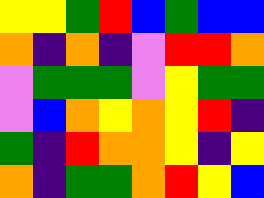[["yellow", "yellow", "green", "red", "blue", "green", "blue", "blue"], ["orange", "indigo", "orange", "indigo", "violet", "red", "red", "orange"], ["violet", "green", "green", "green", "violet", "yellow", "green", "green"], ["violet", "blue", "orange", "yellow", "orange", "yellow", "red", "indigo"], ["green", "indigo", "red", "orange", "orange", "yellow", "indigo", "yellow"], ["orange", "indigo", "green", "green", "orange", "red", "yellow", "blue"]]